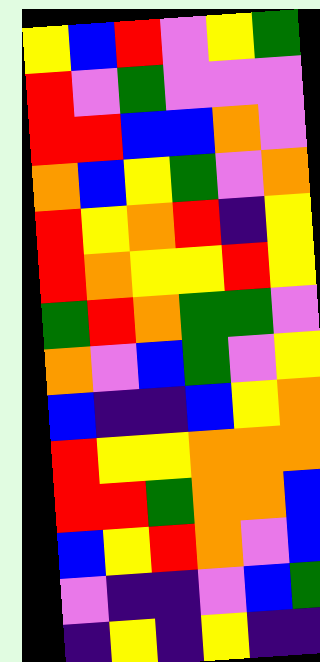[["yellow", "blue", "red", "violet", "yellow", "green"], ["red", "violet", "green", "violet", "violet", "violet"], ["red", "red", "blue", "blue", "orange", "violet"], ["orange", "blue", "yellow", "green", "violet", "orange"], ["red", "yellow", "orange", "red", "indigo", "yellow"], ["red", "orange", "yellow", "yellow", "red", "yellow"], ["green", "red", "orange", "green", "green", "violet"], ["orange", "violet", "blue", "green", "violet", "yellow"], ["blue", "indigo", "indigo", "blue", "yellow", "orange"], ["red", "yellow", "yellow", "orange", "orange", "orange"], ["red", "red", "green", "orange", "orange", "blue"], ["blue", "yellow", "red", "orange", "violet", "blue"], ["violet", "indigo", "indigo", "violet", "blue", "green"], ["indigo", "yellow", "indigo", "yellow", "indigo", "indigo"]]